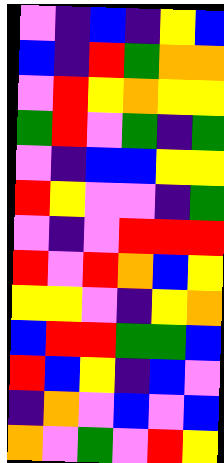[["violet", "indigo", "blue", "indigo", "yellow", "blue"], ["blue", "indigo", "red", "green", "orange", "orange"], ["violet", "red", "yellow", "orange", "yellow", "yellow"], ["green", "red", "violet", "green", "indigo", "green"], ["violet", "indigo", "blue", "blue", "yellow", "yellow"], ["red", "yellow", "violet", "violet", "indigo", "green"], ["violet", "indigo", "violet", "red", "red", "red"], ["red", "violet", "red", "orange", "blue", "yellow"], ["yellow", "yellow", "violet", "indigo", "yellow", "orange"], ["blue", "red", "red", "green", "green", "blue"], ["red", "blue", "yellow", "indigo", "blue", "violet"], ["indigo", "orange", "violet", "blue", "violet", "blue"], ["orange", "violet", "green", "violet", "red", "yellow"]]